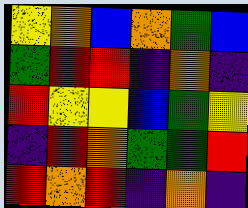[["yellow", "orange", "blue", "orange", "green", "blue"], ["green", "red", "red", "indigo", "orange", "indigo"], ["red", "yellow", "yellow", "blue", "green", "yellow"], ["indigo", "red", "orange", "green", "green", "red"], ["red", "orange", "red", "indigo", "orange", "indigo"]]